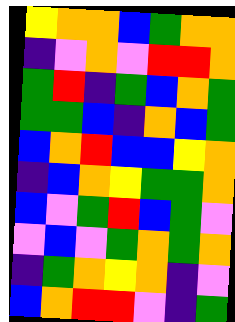[["yellow", "orange", "orange", "blue", "green", "orange", "orange"], ["indigo", "violet", "orange", "violet", "red", "red", "orange"], ["green", "red", "indigo", "green", "blue", "orange", "green"], ["green", "green", "blue", "indigo", "orange", "blue", "green"], ["blue", "orange", "red", "blue", "blue", "yellow", "orange"], ["indigo", "blue", "orange", "yellow", "green", "green", "orange"], ["blue", "violet", "green", "red", "blue", "green", "violet"], ["violet", "blue", "violet", "green", "orange", "green", "orange"], ["indigo", "green", "orange", "yellow", "orange", "indigo", "violet"], ["blue", "orange", "red", "red", "violet", "indigo", "green"]]